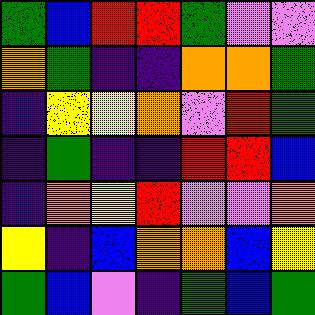[["green", "blue", "red", "red", "green", "violet", "violet"], ["orange", "green", "indigo", "indigo", "orange", "orange", "green"], ["indigo", "yellow", "yellow", "orange", "violet", "red", "green"], ["indigo", "green", "indigo", "indigo", "red", "red", "blue"], ["indigo", "orange", "yellow", "red", "violet", "violet", "orange"], ["yellow", "indigo", "blue", "orange", "orange", "blue", "yellow"], ["green", "blue", "violet", "indigo", "green", "blue", "green"]]